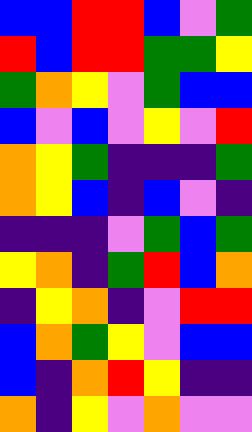[["blue", "blue", "red", "red", "blue", "violet", "green"], ["red", "blue", "red", "red", "green", "green", "yellow"], ["green", "orange", "yellow", "violet", "green", "blue", "blue"], ["blue", "violet", "blue", "violet", "yellow", "violet", "red"], ["orange", "yellow", "green", "indigo", "indigo", "indigo", "green"], ["orange", "yellow", "blue", "indigo", "blue", "violet", "indigo"], ["indigo", "indigo", "indigo", "violet", "green", "blue", "green"], ["yellow", "orange", "indigo", "green", "red", "blue", "orange"], ["indigo", "yellow", "orange", "indigo", "violet", "red", "red"], ["blue", "orange", "green", "yellow", "violet", "blue", "blue"], ["blue", "indigo", "orange", "red", "yellow", "indigo", "indigo"], ["orange", "indigo", "yellow", "violet", "orange", "violet", "violet"]]